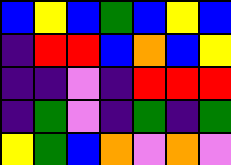[["blue", "yellow", "blue", "green", "blue", "yellow", "blue"], ["indigo", "red", "red", "blue", "orange", "blue", "yellow"], ["indigo", "indigo", "violet", "indigo", "red", "red", "red"], ["indigo", "green", "violet", "indigo", "green", "indigo", "green"], ["yellow", "green", "blue", "orange", "violet", "orange", "violet"]]